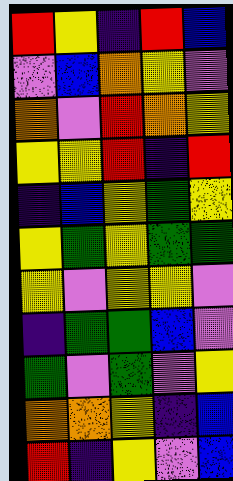[["red", "yellow", "indigo", "red", "blue"], ["violet", "blue", "orange", "yellow", "violet"], ["orange", "violet", "red", "orange", "yellow"], ["yellow", "yellow", "red", "indigo", "red"], ["indigo", "blue", "yellow", "green", "yellow"], ["yellow", "green", "yellow", "green", "green"], ["yellow", "violet", "yellow", "yellow", "violet"], ["indigo", "green", "green", "blue", "violet"], ["green", "violet", "green", "violet", "yellow"], ["orange", "orange", "yellow", "indigo", "blue"], ["red", "indigo", "yellow", "violet", "blue"]]